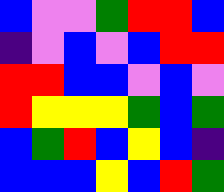[["blue", "violet", "violet", "green", "red", "red", "blue"], ["indigo", "violet", "blue", "violet", "blue", "red", "red"], ["red", "red", "blue", "blue", "violet", "blue", "violet"], ["red", "yellow", "yellow", "yellow", "green", "blue", "green"], ["blue", "green", "red", "blue", "yellow", "blue", "indigo"], ["blue", "blue", "blue", "yellow", "blue", "red", "green"]]